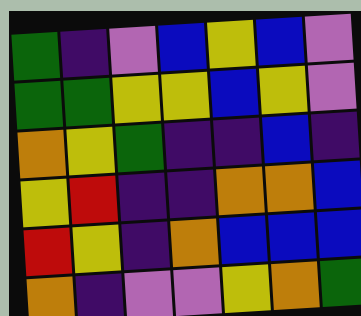[["green", "indigo", "violet", "blue", "yellow", "blue", "violet"], ["green", "green", "yellow", "yellow", "blue", "yellow", "violet"], ["orange", "yellow", "green", "indigo", "indigo", "blue", "indigo"], ["yellow", "red", "indigo", "indigo", "orange", "orange", "blue"], ["red", "yellow", "indigo", "orange", "blue", "blue", "blue"], ["orange", "indigo", "violet", "violet", "yellow", "orange", "green"]]